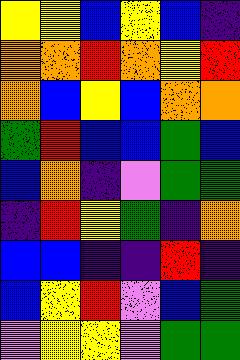[["yellow", "yellow", "blue", "yellow", "blue", "indigo"], ["orange", "orange", "red", "orange", "yellow", "red"], ["orange", "blue", "yellow", "blue", "orange", "orange"], ["green", "red", "blue", "blue", "green", "blue"], ["blue", "orange", "indigo", "violet", "green", "green"], ["indigo", "red", "yellow", "green", "indigo", "orange"], ["blue", "blue", "indigo", "indigo", "red", "indigo"], ["blue", "yellow", "red", "violet", "blue", "green"], ["violet", "yellow", "yellow", "violet", "green", "green"]]